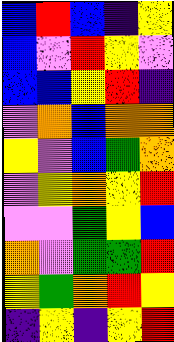[["blue", "red", "blue", "indigo", "yellow"], ["blue", "violet", "red", "yellow", "violet"], ["blue", "blue", "yellow", "red", "indigo"], ["violet", "orange", "blue", "orange", "orange"], ["yellow", "violet", "blue", "green", "orange"], ["violet", "yellow", "orange", "yellow", "red"], ["violet", "violet", "green", "yellow", "blue"], ["orange", "violet", "green", "green", "red"], ["yellow", "green", "orange", "red", "yellow"], ["indigo", "yellow", "indigo", "yellow", "red"]]